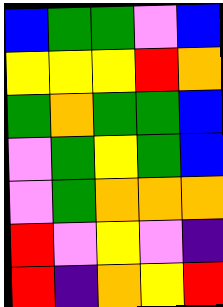[["blue", "green", "green", "violet", "blue"], ["yellow", "yellow", "yellow", "red", "orange"], ["green", "orange", "green", "green", "blue"], ["violet", "green", "yellow", "green", "blue"], ["violet", "green", "orange", "orange", "orange"], ["red", "violet", "yellow", "violet", "indigo"], ["red", "indigo", "orange", "yellow", "red"]]